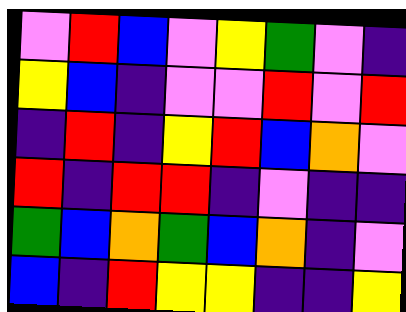[["violet", "red", "blue", "violet", "yellow", "green", "violet", "indigo"], ["yellow", "blue", "indigo", "violet", "violet", "red", "violet", "red"], ["indigo", "red", "indigo", "yellow", "red", "blue", "orange", "violet"], ["red", "indigo", "red", "red", "indigo", "violet", "indigo", "indigo"], ["green", "blue", "orange", "green", "blue", "orange", "indigo", "violet"], ["blue", "indigo", "red", "yellow", "yellow", "indigo", "indigo", "yellow"]]